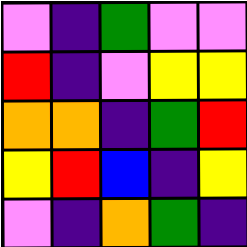[["violet", "indigo", "green", "violet", "violet"], ["red", "indigo", "violet", "yellow", "yellow"], ["orange", "orange", "indigo", "green", "red"], ["yellow", "red", "blue", "indigo", "yellow"], ["violet", "indigo", "orange", "green", "indigo"]]